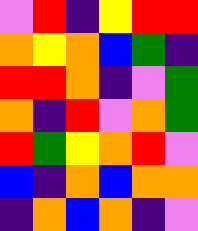[["violet", "red", "indigo", "yellow", "red", "red"], ["orange", "yellow", "orange", "blue", "green", "indigo"], ["red", "red", "orange", "indigo", "violet", "green"], ["orange", "indigo", "red", "violet", "orange", "green"], ["red", "green", "yellow", "orange", "red", "violet"], ["blue", "indigo", "orange", "blue", "orange", "orange"], ["indigo", "orange", "blue", "orange", "indigo", "violet"]]